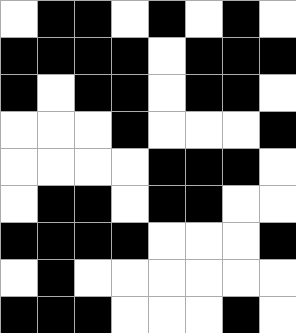[["white", "black", "black", "white", "black", "white", "black", "white"], ["black", "black", "black", "black", "white", "black", "black", "black"], ["black", "white", "black", "black", "white", "black", "black", "white"], ["white", "white", "white", "black", "white", "white", "white", "black"], ["white", "white", "white", "white", "black", "black", "black", "white"], ["white", "black", "black", "white", "black", "black", "white", "white"], ["black", "black", "black", "black", "white", "white", "white", "black"], ["white", "black", "white", "white", "white", "white", "white", "white"], ["black", "black", "black", "white", "white", "white", "black", "white"]]